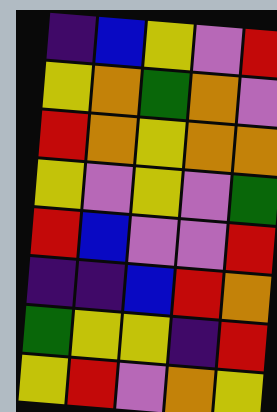[["indigo", "blue", "yellow", "violet", "red"], ["yellow", "orange", "green", "orange", "violet"], ["red", "orange", "yellow", "orange", "orange"], ["yellow", "violet", "yellow", "violet", "green"], ["red", "blue", "violet", "violet", "red"], ["indigo", "indigo", "blue", "red", "orange"], ["green", "yellow", "yellow", "indigo", "red"], ["yellow", "red", "violet", "orange", "yellow"]]